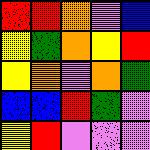[["red", "red", "orange", "violet", "blue"], ["yellow", "green", "orange", "yellow", "red"], ["yellow", "orange", "violet", "orange", "green"], ["blue", "blue", "red", "green", "violet"], ["yellow", "red", "violet", "violet", "violet"]]